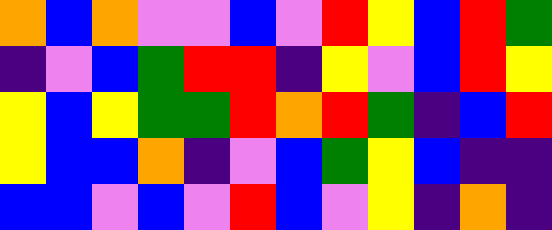[["orange", "blue", "orange", "violet", "violet", "blue", "violet", "red", "yellow", "blue", "red", "green"], ["indigo", "violet", "blue", "green", "red", "red", "indigo", "yellow", "violet", "blue", "red", "yellow"], ["yellow", "blue", "yellow", "green", "green", "red", "orange", "red", "green", "indigo", "blue", "red"], ["yellow", "blue", "blue", "orange", "indigo", "violet", "blue", "green", "yellow", "blue", "indigo", "indigo"], ["blue", "blue", "violet", "blue", "violet", "red", "blue", "violet", "yellow", "indigo", "orange", "indigo"]]